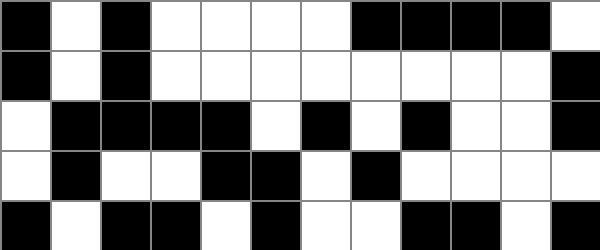[["black", "white", "black", "white", "white", "white", "white", "black", "black", "black", "black", "white"], ["black", "white", "black", "white", "white", "white", "white", "white", "white", "white", "white", "black"], ["white", "black", "black", "black", "black", "white", "black", "white", "black", "white", "white", "black"], ["white", "black", "white", "white", "black", "black", "white", "black", "white", "white", "white", "white"], ["black", "white", "black", "black", "white", "black", "white", "white", "black", "black", "white", "black"]]